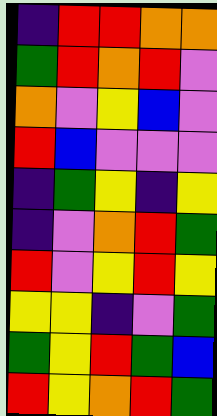[["indigo", "red", "red", "orange", "orange"], ["green", "red", "orange", "red", "violet"], ["orange", "violet", "yellow", "blue", "violet"], ["red", "blue", "violet", "violet", "violet"], ["indigo", "green", "yellow", "indigo", "yellow"], ["indigo", "violet", "orange", "red", "green"], ["red", "violet", "yellow", "red", "yellow"], ["yellow", "yellow", "indigo", "violet", "green"], ["green", "yellow", "red", "green", "blue"], ["red", "yellow", "orange", "red", "green"]]